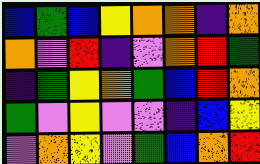[["blue", "green", "blue", "yellow", "orange", "orange", "indigo", "orange"], ["orange", "violet", "red", "indigo", "violet", "orange", "red", "green"], ["indigo", "green", "yellow", "orange", "green", "blue", "red", "orange"], ["green", "violet", "yellow", "violet", "violet", "indigo", "blue", "yellow"], ["violet", "orange", "yellow", "violet", "green", "blue", "orange", "red"]]